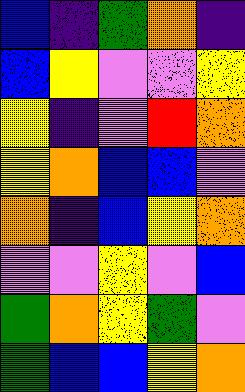[["blue", "indigo", "green", "orange", "indigo"], ["blue", "yellow", "violet", "violet", "yellow"], ["yellow", "indigo", "violet", "red", "orange"], ["yellow", "orange", "blue", "blue", "violet"], ["orange", "indigo", "blue", "yellow", "orange"], ["violet", "violet", "yellow", "violet", "blue"], ["green", "orange", "yellow", "green", "violet"], ["green", "blue", "blue", "yellow", "orange"]]